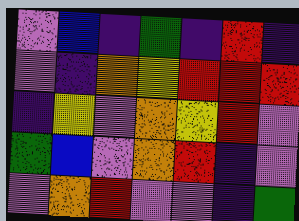[["violet", "blue", "indigo", "green", "indigo", "red", "indigo"], ["violet", "indigo", "orange", "yellow", "red", "red", "red"], ["indigo", "yellow", "violet", "orange", "yellow", "red", "violet"], ["green", "blue", "violet", "orange", "red", "indigo", "violet"], ["violet", "orange", "red", "violet", "violet", "indigo", "green"]]